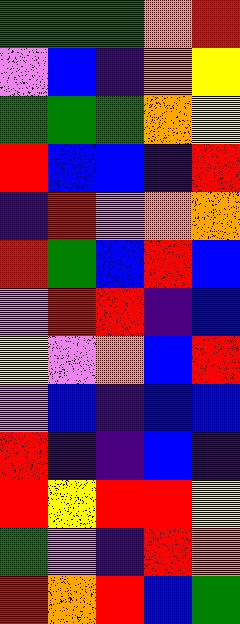[["green", "green", "green", "orange", "red"], ["violet", "blue", "indigo", "orange", "yellow"], ["green", "green", "green", "orange", "yellow"], ["red", "blue", "blue", "indigo", "red"], ["indigo", "red", "violet", "orange", "orange"], ["red", "green", "blue", "red", "blue"], ["violet", "red", "red", "indigo", "blue"], ["yellow", "violet", "orange", "blue", "red"], ["violet", "blue", "indigo", "blue", "blue"], ["red", "indigo", "indigo", "blue", "indigo"], ["red", "yellow", "red", "red", "yellow"], ["green", "violet", "indigo", "red", "orange"], ["red", "orange", "red", "blue", "green"]]